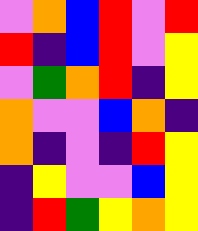[["violet", "orange", "blue", "red", "violet", "red"], ["red", "indigo", "blue", "red", "violet", "yellow"], ["violet", "green", "orange", "red", "indigo", "yellow"], ["orange", "violet", "violet", "blue", "orange", "indigo"], ["orange", "indigo", "violet", "indigo", "red", "yellow"], ["indigo", "yellow", "violet", "violet", "blue", "yellow"], ["indigo", "red", "green", "yellow", "orange", "yellow"]]